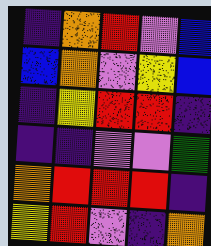[["indigo", "orange", "red", "violet", "blue"], ["blue", "orange", "violet", "yellow", "blue"], ["indigo", "yellow", "red", "red", "indigo"], ["indigo", "indigo", "violet", "violet", "green"], ["orange", "red", "red", "red", "indigo"], ["yellow", "red", "violet", "indigo", "orange"]]